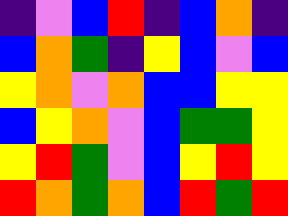[["indigo", "violet", "blue", "red", "indigo", "blue", "orange", "indigo"], ["blue", "orange", "green", "indigo", "yellow", "blue", "violet", "blue"], ["yellow", "orange", "violet", "orange", "blue", "blue", "yellow", "yellow"], ["blue", "yellow", "orange", "violet", "blue", "green", "green", "yellow"], ["yellow", "red", "green", "violet", "blue", "yellow", "red", "yellow"], ["red", "orange", "green", "orange", "blue", "red", "green", "red"]]